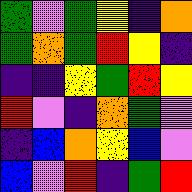[["green", "violet", "green", "yellow", "indigo", "orange"], ["green", "orange", "green", "red", "yellow", "indigo"], ["indigo", "indigo", "yellow", "green", "red", "yellow"], ["red", "violet", "indigo", "orange", "green", "violet"], ["indigo", "blue", "orange", "yellow", "blue", "violet"], ["blue", "violet", "red", "indigo", "green", "red"]]